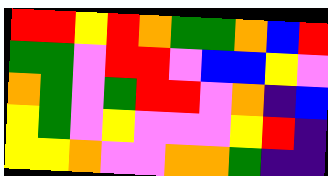[["red", "red", "yellow", "red", "orange", "green", "green", "orange", "blue", "red"], ["green", "green", "violet", "red", "red", "violet", "blue", "blue", "yellow", "violet"], ["orange", "green", "violet", "green", "red", "red", "violet", "orange", "indigo", "blue"], ["yellow", "green", "violet", "yellow", "violet", "violet", "violet", "yellow", "red", "indigo"], ["yellow", "yellow", "orange", "violet", "violet", "orange", "orange", "green", "indigo", "indigo"]]